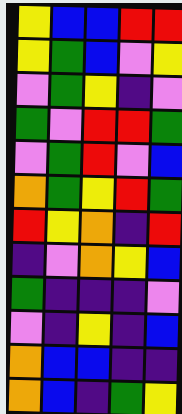[["yellow", "blue", "blue", "red", "red"], ["yellow", "green", "blue", "violet", "yellow"], ["violet", "green", "yellow", "indigo", "violet"], ["green", "violet", "red", "red", "green"], ["violet", "green", "red", "violet", "blue"], ["orange", "green", "yellow", "red", "green"], ["red", "yellow", "orange", "indigo", "red"], ["indigo", "violet", "orange", "yellow", "blue"], ["green", "indigo", "indigo", "indigo", "violet"], ["violet", "indigo", "yellow", "indigo", "blue"], ["orange", "blue", "blue", "indigo", "indigo"], ["orange", "blue", "indigo", "green", "yellow"]]